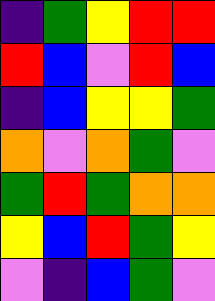[["indigo", "green", "yellow", "red", "red"], ["red", "blue", "violet", "red", "blue"], ["indigo", "blue", "yellow", "yellow", "green"], ["orange", "violet", "orange", "green", "violet"], ["green", "red", "green", "orange", "orange"], ["yellow", "blue", "red", "green", "yellow"], ["violet", "indigo", "blue", "green", "violet"]]